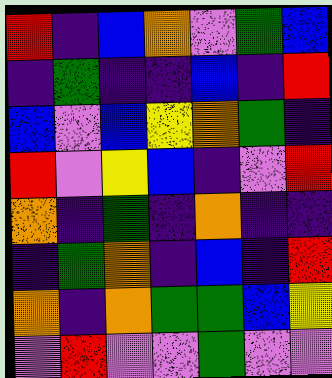[["red", "indigo", "blue", "orange", "violet", "green", "blue"], ["indigo", "green", "indigo", "indigo", "blue", "indigo", "red"], ["blue", "violet", "blue", "yellow", "orange", "green", "indigo"], ["red", "violet", "yellow", "blue", "indigo", "violet", "red"], ["orange", "indigo", "green", "indigo", "orange", "indigo", "indigo"], ["indigo", "green", "orange", "indigo", "blue", "indigo", "red"], ["orange", "indigo", "orange", "green", "green", "blue", "yellow"], ["violet", "red", "violet", "violet", "green", "violet", "violet"]]